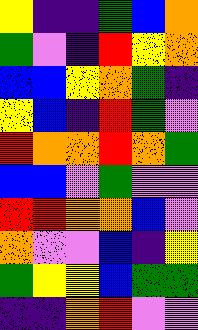[["yellow", "indigo", "indigo", "green", "blue", "orange"], ["green", "violet", "indigo", "red", "yellow", "orange"], ["blue", "blue", "yellow", "orange", "green", "indigo"], ["yellow", "blue", "indigo", "red", "green", "violet"], ["red", "orange", "orange", "red", "orange", "green"], ["blue", "blue", "violet", "green", "violet", "violet"], ["red", "red", "orange", "orange", "blue", "violet"], ["orange", "violet", "violet", "blue", "indigo", "yellow"], ["green", "yellow", "yellow", "blue", "green", "green"], ["indigo", "indigo", "orange", "red", "violet", "violet"]]